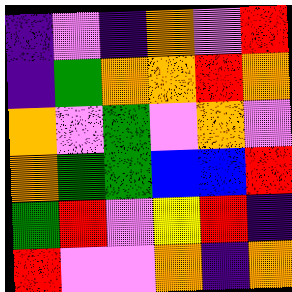[["indigo", "violet", "indigo", "orange", "violet", "red"], ["indigo", "green", "orange", "orange", "red", "orange"], ["orange", "violet", "green", "violet", "orange", "violet"], ["orange", "green", "green", "blue", "blue", "red"], ["green", "red", "violet", "yellow", "red", "indigo"], ["red", "violet", "violet", "orange", "indigo", "orange"]]